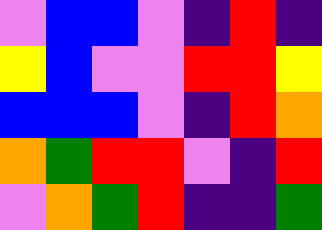[["violet", "blue", "blue", "violet", "indigo", "red", "indigo"], ["yellow", "blue", "violet", "violet", "red", "red", "yellow"], ["blue", "blue", "blue", "violet", "indigo", "red", "orange"], ["orange", "green", "red", "red", "violet", "indigo", "red"], ["violet", "orange", "green", "red", "indigo", "indigo", "green"]]